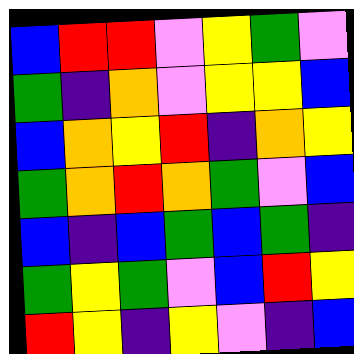[["blue", "red", "red", "violet", "yellow", "green", "violet"], ["green", "indigo", "orange", "violet", "yellow", "yellow", "blue"], ["blue", "orange", "yellow", "red", "indigo", "orange", "yellow"], ["green", "orange", "red", "orange", "green", "violet", "blue"], ["blue", "indigo", "blue", "green", "blue", "green", "indigo"], ["green", "yellow", "green", "violet", "blue", "red", "yellow"], ["red", "yellow", "indigo", "yellow", "violet", "indigo", "blue"]]